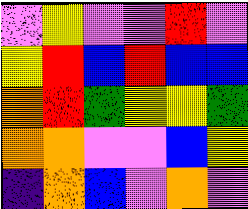[["violet", "yellow", "violet", "violet", "red", "violet"], ["yellow", "red", "blue", "red", "blue", "blue"], ["orange", "red", "green", "yellow", "yellow", "green"], ["orange", "orange", "violet", "violet", "blue", "yellow"], ["indigo", "orange", "blue", "violet", "orange", "violet"]]